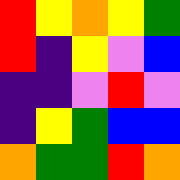[["red", "yellow", "orange", "yellow", "green"], ["red", "indigo", "yellow", "violet", "blue"], ["indigo", "indigo", "violet", "red", "violet"], ["indigo", "yellow", "green", "blue", "blue"], ["orange", "green", "green", "red", "orange"]]